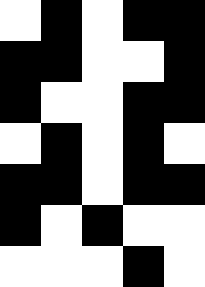[["white", "black", "white", "black", "black"], ["black", "black", "white", "white", "black"], ["black", "white", "white", "black", "black"], ["white", "black", "white", "black", "white"], ["black", "black", "white", "black", "black"], ["black", "white", "black", "white", "white"], ["white", "white", "white", "black", "white"]]